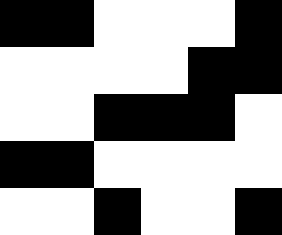[["black", "black", "white", "white", "white", "black"], ["white", "white", "white", "white", "black", "black"], ["white", "white", "black", "black", "black", "white"], ["black", "black", "white", "white", "white", "white"], ["white", "white", "black", "white", "white", "black"]]